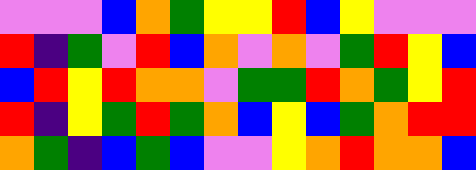[["violet", "violet", "violet", "blue", "orange", "green", "yellow", "yellow", "red", "blue", "yellow", "violet", "violet", "violet"], ["red", "indigo", "green", "violet", "red", "blue", "orange", "violet", "orange", "violet", "green", "red", "yellow", "blue"], ["blue", "red", "yellow", "red", "orange", "orange", "violet", "green", "green", "red", "orange", "green", "yellow", "red"], ["red", "indigo", "yellow", "green", "red", "green", "orange", "blue", "yellow", "blue", "green", "orange", "red", "red"], ["orange", "green", "indigo", "blue", "green", "blue", "violet", "violet", "yellow", "orange", "red", "orange", "orange", "blue"]]